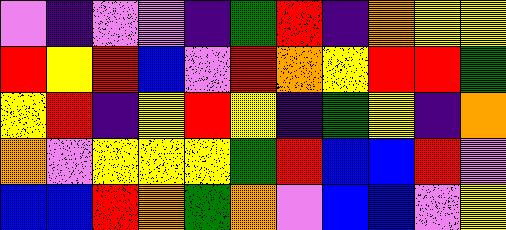[["violet", "indigo", "violet", "violet", "indigo", "green", "red", "indigo", "orange", "yellow", "yellow"], ["red", "yellow", "red", "blue", "violet", "red", "orange", "yellow", "red", "red", "green"], ["yellow", "red", "indigo", "yellow", "red", "yellow", "indigo", "green", "yellow", "indigo", "orange"], ["orange", "violet", "yellow", "yellow", "yellow", "green", "red", "blue", "blue", "red", "violet"], ["blue", "blue", "red", "orange", "green", "orange", "violet", "blue", "blue", "violet", "yellow"]]